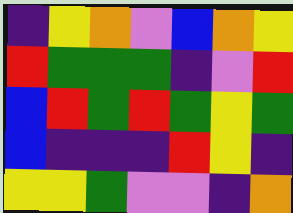[["indigo", "yellow", "orange", "violet", "blue", "orange", "yellow"], ["red", "green", "green", "green", "indigo", "violet", "red"], ["blue", "red", "green", "red", "green", "yellow", "green"], ["blue", "indigo", "indigo", "indigo", "red", "yellow", "indigo"], ["yellow", "yellow", "green", "violet", "violet", "indigo", "orange"]]